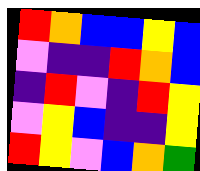[["red", "orange", "blue", "blue", "yellow", "blue"], ["violet", "indigo", "indigo", "red", "orange", "blue"], ["indigo", "red", "violet", "indigo", "red", "yellow"], ["violet", "yellow", "blue", "indigo", "indigo", "yellow"], ["red", "yellow", "violet", "blue", "orange", "green"]]